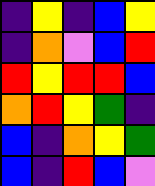[["indigo", "yellow", "indigo", "blue", "yellow"], ["indigo", "orange", "violet", "blue", "red"], ["red", "yellow", "red", "red", "blue"], ["orange", "red", "yellow", "green", "indigo"], ["blue", "indigo", "orange", "yellow", "green"], ["blue", "indigo", "red", "blue", "violet"]]